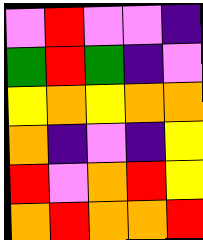[["violet", "red", "violet", "violet", "indigo"], ["green", "red", "green", "indigo", "violet"], ["yellow", "orange", "yellow", "orange", "orange"], ["orange", "indigo", "violet", "indigo", "yellow"], ["red", "violet", "orange", "red", "yellow"], ["orange", "red", "orange", "orange", "red"]]